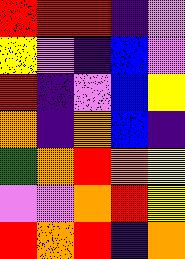[["red", "red", "red", "indigo", "violet"], ["yellow", "violet", "indigo", "blue", "violet"], ["red", "indigo", "violet", "blue", "yellow"], ["orange", "indigo", "orange", "blue", "indigo"], ["green", "orange", "red", "orange", "yellow"], ["violet", "violet", "orange", "red", "yellow"], ["red", "orange", "red", "indigo", "orange"]]